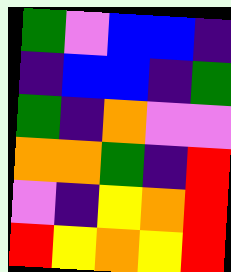[["green", "violet", "blue", "blue", "indigo"], ["indigo", "blue", "blue", "indigo", "green"], ["green", "indigo", "orange", "violet", "violet"], ["orange", "orange", "green", "indigo", "red"], ["violet", "indigo", "yellow", "orange", "red"], ["red", "yellow", "orange", "yellow", "red"]]